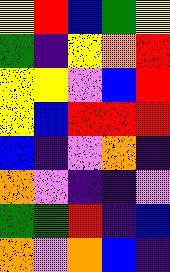[["yellow", "red", "blue", "green", "yellow"], ["green", "indigo", "yellow", "orange", "red"], ["yellow", "yellow", "violet", "blue", "red"], ["yellow", "blue", "red", "red", "red"], ["blue", "indigo", "violet", "orange", "indigo"], ["orange", "violet", "indigo", "indigo", "violet"], ["green", "green", "red", "indigo", "blue"], ["orange", "violet", "orange", "blue", "indigo"]]